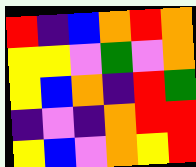[["red", "indigo", "blue", "orange", "red", "orange"], ["yellow", "yellow", "violet", "green", "violet", "orange"], ["yellow", "blue", "orange", "indigo", "red", "green"], ["indigo", "violet", "indigo", "orange", "red", "red"], ["yellow", "blue", "violet", "orange", "yellow", "red"]]